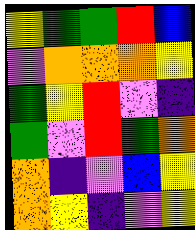[["yellow", "green", "green", "red", "blue"], ["violet", "orange", "orange", "orange", "yellow"], ["green", "yellow", "red", "violet", "indigo"], ["green", "violet", "red", "green", "orange"], ["orange", "indigo", "violet", "blue", "yellow"], ["orange", "yellow", "indigo", "violet", "yellow"]]